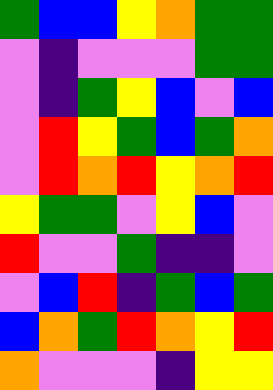[["green", "blue", "blue", "yellow", "orange", "green", "green"], ["violet", "indigo", "violet", "violet", "violet", "green", "green"], ["violet", "indigo", "green", "yellow", "blue", "violet", "blue"], ["violet", "red", "yellow", "green", "blue", "green", "orange"], ["violet", "red", "orange", "red", "yellow", "orange", "red"], ["yellow", "green", "green", "violet", "yellow", "blue", "violet"], ["red", "violet", "violet", "green", "indigo", "indigo", "violet"], ["violet", "blue", "red", "indigo", "green", "blue", "green"], ["blue", "orange", "green", "red", "orange", "yellow", "red"], ["orange", "violet", "violet", "violet", "indigo", "yellow", "yellow"]]